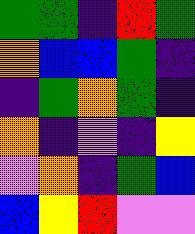[["green", "green", "indigo", "red", "green"], ["orange", "blue", "blue", "green", "indigo"], ["indigo", "green", "orange", "green", "indigo"], ["orange", "indigo", "violet", "indigo", "yellow"], ["violet", "orange", "indigo", "green", "blue"], ["blue", "yellow", "red", "violet", "violet"]]